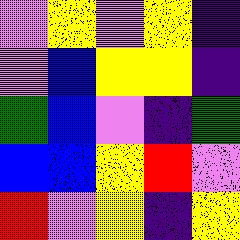[["violet", "yellow", "violet", "yellow", "indigo"], ["violet", "blue", "yellow", "yellow", "indigo"], ["green", "blue", "violet", "indigo", "green"], ["blue", "blue", "yellow", "red", "violet"], ["red", "violet", "yellow", "indigo", "yellow"]]